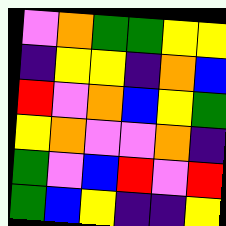[["violet", "orange", "green", "green", "yellow", "yellow"], ["indigo", "yellow", "yellow", "indigo", "orange", "blue"], ["red", "violet", "orange", "blue", "yellow", "green"], ["yellow", "orange", "violet", "violet", "orange", "indigo"], ["green", "violet", "blue", "red", "violet", "red"], ["green", "blue", "yellow", "indigo", "indigo", "yellow"]]